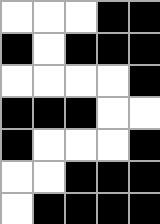[["white", "white", "white", "black", "black"], ["black", "white", "black", "black", "black"], ["white", "white", "white", "white", "black"], ["black", "black", "black", "white", "white"], ["black", "white", "white", "white", "black"], ["white", "white", "black", "black", "black"], ["white", "black", "black", "black", "black"]]